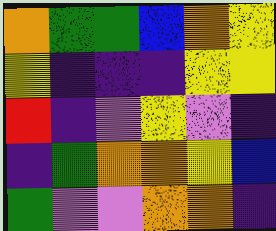[["orange", "green", "green", "blue", "orange", "yellow"], ["yellow", "indigo", "indigo", "indigo", "yellow", "yellow"], ["red", "indigo", "violet", "yellow", "violet", "indigo"], ["indigo", "green", "orange", "orange", "yellow", "blue"], ["green", "violet", "violet", "orange", "orange", "indigo"]]